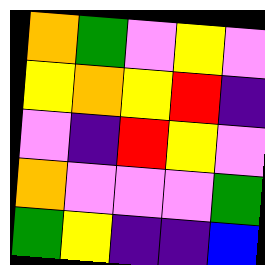[["orange", "green", "violet", "yellow", "violet"], ["yellow", "orange", "yellow", "red", "indigo"], ["violet", "indigo", "red", "yellow", "violet"], ["orange", "violet", "violet", "violet", "green"], ["green", "yellow", "indigo", "indigo", "blue"]]